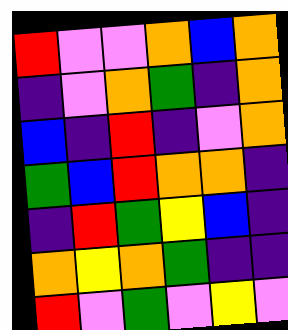[["red", "violet", "violet", "orange", "blue", "orange"], ["indigo", "violet", "orange", "green", "indigo", "orange"], ["blue", "indigo", "red", "indigo", "violet", "orange"], ["green", "blue", "red", "orange", "orange", "indigo"], ["indigo", "red", "green", "yellow", "blue", "indigo"], ["orange", "yellow", "orange", "green", "indigo", "indigo"], ["red", "violet", "green", "violet", "yellow", "violet"]]